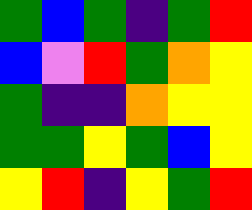[["green", "blue", "green", "indigo", "green", "red"], ["blue", "violet", "red", "green", "orange", "yellow"], ["green", "indigo", "indigo", "orange", "yellow", "yellow"], ["green", "green", "yellow", "green", "blue", "yellow"], ["yellow", "red", "indigo", "yellow", "green", "red"]]